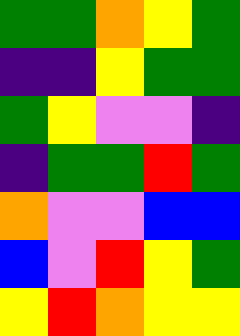[["green", "green", "orange", "yellow", "green"], ["indigo", "indigo", "yellow", "green", "green"], ["green", "yellow", "violet", "violet", "indigo"], ["indigo", "green", "green", "red", "green"], ["orange", "violet", "violet", "blue", "blue"], ["blue", "violet", "red", "yellow", "green"], ["yellow", "red", "orange", "yellow", "yellow"]]